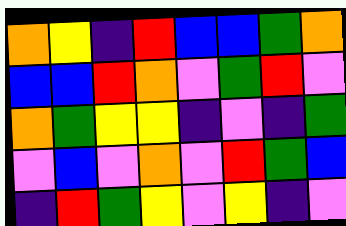[["orange", "yellow", "indigo", "red", "blue", "blue", "green", "orange"], ["blue", "blue", "red", "orange", "violet", "green", "red", "violet"], ["orange", "green", "yellow", "yellow", "indigo", "violet", "indigo", "green"], ["violet", "blue", "violet", "orange", "violet", "red", "green", "blue"], ["indigo", "red", "green", "yellow", "violet", "yellow", "indigo", "violet"]]